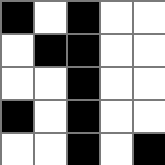[["black", "white", "black", "white", "white"], ["white", "black", "black", "white", "white"], ["white", "white", "black", "white", "white"], ["black", "white", "black", "white", "white"], ["white", "white", "black", "white", "black"]]